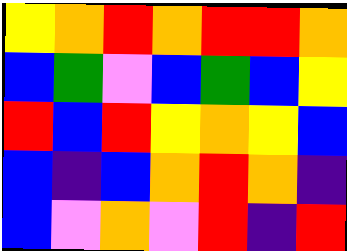[["yellow", "orange", "red", "orange", "red", "red", "orange"], ["blue", "green", "violet", "blue", "green", "blue", "yellow"], ["red", "blue", "red", "yellow", "orange", "yellow", "blue"], ["blue", "indigo", "blue", "orange", "red", "orange", "indigo"], ["blue", "violet", "orange", "violet", "red", "indigo", "red"]]